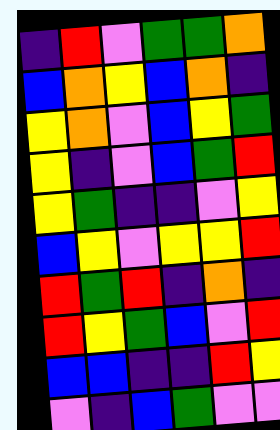[["indigo", "red", "violet", "green", "green", "orange"], ["blue", "orange", "yellow", "blue", "orange", "indigo"], ["yellow", "orange", "violet", "blue", "yellow", "green"], ["yellow", "indigo", "violet", "blue", "green", "red"], ["yellow", "green", "indigo", "indigo", "violet", "yellow"], ["blue", "yellow", "violet", "yellow", "yellow", "red"], ["red", "green", "red", "indigo", "orange", "indigo"], ["red", "yellow", "green", "blue", "violet", "red"], ["blue", "blue", "indigo", "indigo", "red", "yellow"], ["violet", "indigo", "blue", "green", "violet", "violet"]]